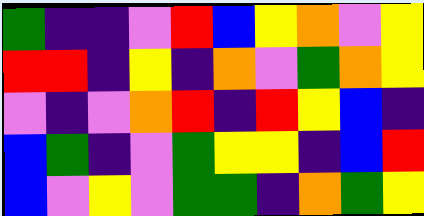[["green", "indigo", "indigo", "violet", "red", "blue", "yellow", "orange", "violet", "yellow"], ["red", "red", "indigo", "yellow", "indigo", "orange", "violet", "green", "orange", "yellow"], ["violet", "indigo", "violet", "orange", "red", "indigo", "red", "yellow", "blue", "indigo"], ["blue", "green", "indigo", "violet", "green", "yellow", "yellow", "indigo", "blue", "red"], ["blue", "violet", "yellow", "violet", "green", "green", "indigo", "orange", "green", "yellow"]]